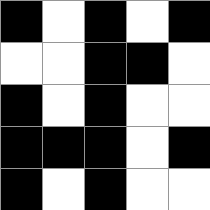[["black", "white", "black", "white", "black"], ["white", "white", "black", "black", "white"], ["black", "white", "black", "white", "white"], ["black", "black", "black", "white", "black"], ["black", "white", "black", "white", "white"]]